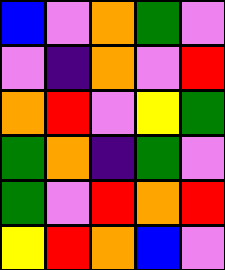[["blue", "violet", "orange", "green", "violet"], ["violet", "indigo", "orange", "violet", "red"], ["orange", "red", "violet", "yellow", "green"], ["green", "orange", "indigo", "green", "violet"], ["green", "violet", "red", "orange", "red"], ["yellow", "red", "orange", "blue", "violet"]]